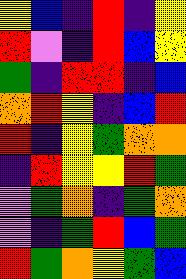[["yellow", "blue", "indigo", "red", "indigo", "yellow"], ["red", "violet", "indigo", "red", "blue", "yellow"], ["green", "indigo", "red", "red", "indigo", "blue"], ["orange", "red", "yellow", "indigo", "blue", "red"], ["red", "indigo", "yellow", "green", "orange", "orange"], ["indigo", "red", "yellow", "yellow", "red", "green"], ["violet", "green", "orange", "indigo", "green", "orange"], ["violet", "indigo", "green", "red", "blue", "green"], ["red", "green", "orange", "yellow", "green", "blue"]]